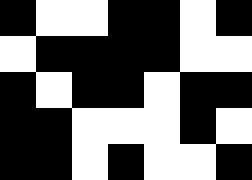[["black", "white", "white", "black", "black", "white", "black"], ["white", "black", "black", "black", "black", "white", "white"], ["black", "white", "black", "black", "white", "black", "black"], ["black", "black", "white", "white", "white", "black", "white"], ["black", "black", "white", "black", "white", "white", "black"]]